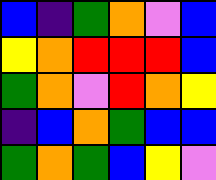[["blue", "indigo", "green", "orange", "violet", "blue"], ["yellow", "orange", "red", "red", "red", "blue"], ["green", "orange", "violet", "red", "orange", "yellow"], ["indigo", "blue", "orange", "green", "blue", "blue"], ["green", "orange", "green", "blue", "yellow", "violet"]]